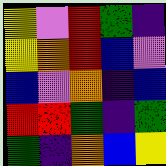[["yellow", "violet", "red", "green", "indigo"], ["yellow", "orange", "red", "blue", "violet"], ["blue", "violet", "orange", "indigo", "blue"], ["red", "red", "green", "indigo", "green"], ["green", "indigo", "orange", "blue", "yellow"]]